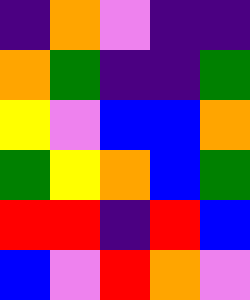[["indigo", "orange", "violet", "indigo", "indigo"], ["orange", "green", "indigo", "indigo", "green"], ["yellow", "violet", "blue", "blue", "orange"], ["green", "yellow", "orange", "blue", "green"], ["red", "red", "indigo", "red", "blue"], ["blue", "violet", "red", "orange", "violet"]]